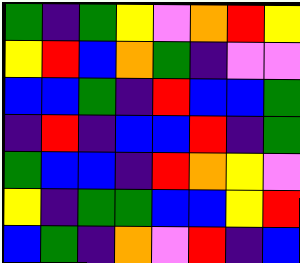[["green", "indigo", "green", "yellow", "violet", "orange", "red", "yellow"], ["yellow", "red", "blue", "orange", "green", "indigo", "violet", "violet"], ["blue", "blue", "green", "indigo", "red", "blue", "blue", "green"], ["indigo", "red", "indigo", "blue", "blue", "red", "indigo", "green"], ["green", "blue", "blue", "indigo", "red", "orange", "yellow", "violet"], ["yellow", "indigo", "green", "green", "blue", "blue", "yellow", "red"], ["blue", "green", "indigo", "orange", "violet", "red", "indigo", "blue"]]